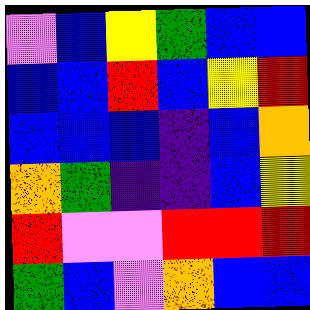[["violet", "blue", "yellow", "green", "blue", "blue"], ["blue", "blue", "red", "blue", "yellow", "red"], ["blue", "blue", "blue", "indigo", "blue", "orange"], ["orange", "green", "indigo", "indigo", "blue", "yellow"], ["red", "violet", "violet", "red", "red", "red"], ["green", "blue", "violet", "orange", "blue", "blue"]]